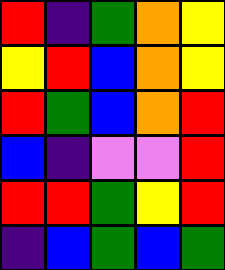[["red", "indigo", "green", "orange", "yellow"], ["yellow", "red", "blue", "orange", "yellow"], ["red", "green", "blue", "orange", "red"], ["blue", "indigo", "violet", "violet", "red"], ["red", "red", "green", "yellow", "red"], ["indigo", "blue", "green", "blue", "green"]]